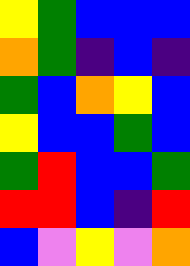[["yellow", "green", "blue", "blue", "blue"], ["orange", "green", "indigo", "blue", "indigo"], ["green", "blue", "orange", "yellow", "blue"], ["yellow", "blue", "blue", "green", "blue"], ["green", "red", "blue", "blue", "green"], ["red", "red", "blue", "indigo", "red"], ["blue", "violet", "yellow", "violet", "orange"]]